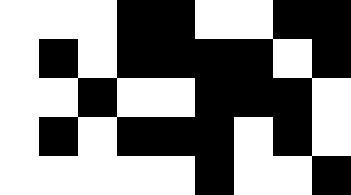[["white", "white", "white", "black", "black", "white", "white", "black", "black"], ["white", "black", "white", "black", "black", "black", "black", "white", "black"], ["white", "white", "black", "white", "white", "black", "black", "black", "white"], ["white", "black", "white", "black", "black", "black", "white", "black", "white"], ["white", "white", "white", "white", "white", "black", "white", "white", "black"]]